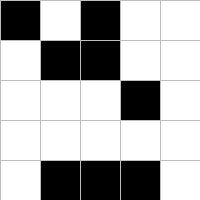[["black", "white", "black", "white", "white"], ["white", "black", "black", "white", "white"], ["white", "white", "white", "black", "white"], ["white", "white", "white", "white", "white"], ["white", "black", "black", "black", "white"]]